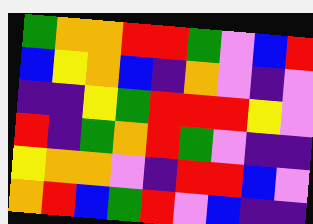[["green", "orange", "orange", "red", "red", "green", "violet", "blue", "red"], ["blue", "yellow", "orange", "blue", "indigo", "orange", "violet", "indigo", "violet"], ["indigo", "indigo", "yellow", "green", "red", "red", "red", "yellow", "violet"], ["red", "indigo", "green", "orange", "red", "green", "violet", "indigo", "indigo"], ["yellow", "orange", "orange", "violet", "indigo", "red", "red", "blue", "violet"], ["orange", "red", "blue", "green", "red", "violet", "blue", "indigo", "indigo"]]